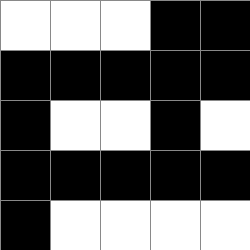[["white", "white", "white", "black", "black"], ["black", "black", "black", "black", "black"], ["black", "white", "white", "black", "white"], ["black", "black", "black", "black", "black"], ["black", "white", "white", "white", "white"]]